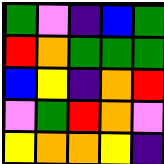[["green", "violet", "indigo", "blue", "green"], ["red", "orange", "green", "green", "green"], ["blue", "yellow", "indigo", "orange", "red"], ["violet", "green", "red", "orange", "violet"], ["yellow", "orange", "orange", "yellow", "indigo"]]